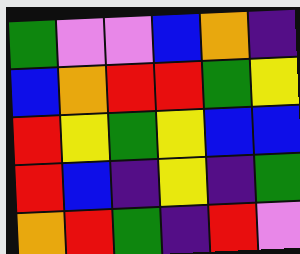[["green", "violet", "violet", "blue", "orange", "indigo"], ["blue", "orange", "red", "red", "green", "yellow"], ["red", "yellow", "green", "yellow", "blue", "blue"], ["red", "blue", "indigo", "yellow", "indigo", "green"], ["orange", "red", "green", "indigo", "red", "violet"]]